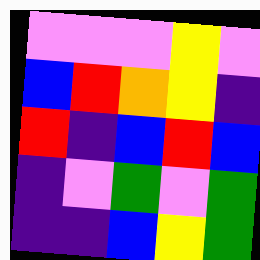[["violet", "violet", "violet", "yellow", "violet"], ["blue", "red", "orange", "yellow", "indigo"], ["red", "indigo", "blue", "red", "blue"], ["indigo", "violet", "green", "violet", "green"], ["indigo", "indigo", "blue", "yellow", "green"]]